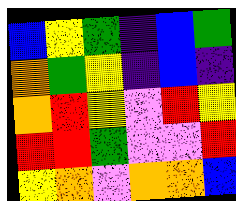[["blue", "yellow", "green", "indigo", "blue", "green"], ["orange", "green", "yellow", "indigo", "blue", "indigo"], ["orange", "red", "yellow", "violet", "red", "yellow"], ["red", "red", "green", "violet", "violet", "red"], ["yellow", "orange", "violet", "orange", "orange", "blue"]]